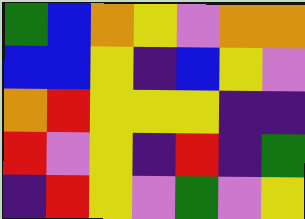[["green", "blue", "orange", "yellow", "violet", "orange", "orange"], ["blue", "blue", "yellow", "indigo", "blue", "yellow", "violet"], ["orange", "red", "yellow", "yellow", "yellow", "indigo", "indigo"], ["red", "violet", "yellow", "indigo", "red", "indigo", "green"], ["indigo", "red", "yellow", "violet", "green", "violet", "yellow"]]